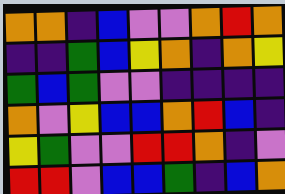[["orange", "orange", "indigo", "blue", "violet", "violet", "orange", "red", "orange"], ["indigo", "indigo", "green", "blue", "yellow", "orange", "indigo", "orange", "yellow"], ["green", "blue", "green", "violet", "violet", "indigo", "indigo", "indigo", "indigo"], ["orange", "violet", "yellow", "blue", "blue", "orange", "red", "blue", "indigo"], ["yellow", "green", "violet", "violet", "red", "red", "orange", "indigo", "violet"], ["red", "red", "violet", "blue", "blue", "green", "indigo", "blue", "orange"]]